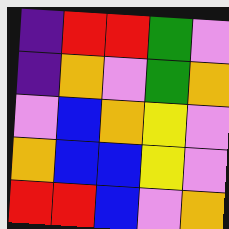[["indigo", "red", "red", "green", "violet"], ["indigo", "orange", "violet", "green", "orange"], ["violet", "blue", "orange", "yellow", "violet"], ["orange", "blue", "blue", "yellow", "violet"], ["red", "red", "blue", "violet", "orange"]]